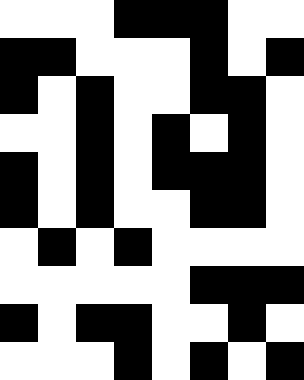[["white", "white", "white", "black", "black", "black", "white", "white"], ["black", "black", "white", "white", "white", "black", "white", "black"], ["black", "white", "black", "white", "white", "black", "black", "white"], ["white", "white", "black", "white", "black", "white", "black", "white"], ["black", "white", "black", "white", "black", "black", "black", "white"], ["black", "white", "black", "white", "white", "black", "black", "white"], ["white", "black", "white", "black", "white", "white", "white", "white"], ["white", "white", "white", "white", "white", "black", "black", "black"], ["black", "white", "black", "black", "white", "white", "black", "white"], ["white", "white", "white", "black", "white", "black", "white", "black"]]